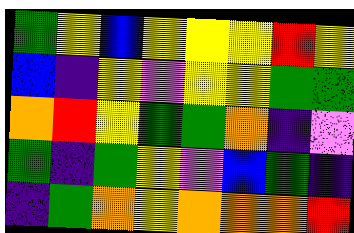[["green", "yellow", "blue", "yellow", "yellow", "yellow", "red", "yellow"], ["blue", "indigo", "yellow", "violet", "yellow", "yellow", "green", "green"], ["orange", "red", "yellow", "green", "green", "orange", "indigo", "violet"], ["green", "indigo", "green", "yellow", "violet", "blue", "green", "indigo"], ["indigo", "green", "orange", "yellow", "orange", "orange", "orange", "red"]]